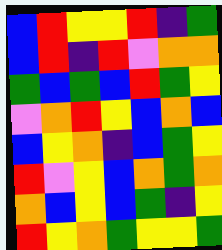[["blue", "red", "yellow", "yellow", "red", "indigo", "green"], ["blue", "red", "indigo", "red", "violet", "orange", "orange"], ["green", "blue", "green", "blue", "red", "green", "yellow"], ["violet", "orange", "red", "yellow", "blue", "orange", "blue"], ["blue", "yellow", "orange", "indigo", "blue", "green", "yellow"], ["red", "violet", "yellow", "blue", "orange", "green", "orange"], ["orange", "blue", "yellow", "blue", "green", "indigo", "yellow"], ["red", "yellow", "orange", "green", "yellow", "yellow", "green"]]